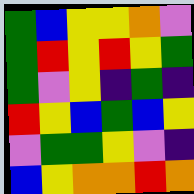[["green", "blue", "yellow", "yellow", "orange", "violet"], ["green", "red", "yellow", "red", "yellow", "green"], ["green", "violet", "yellow", "indigo", "green", "indigo"], ["red", "yellow", "blue", "green", "blue", "yellow"], ["violet", "green", "green", "yellow", "violet", "indigo"], ["blue", "yellow", "orange", "orange", "red", "orange"]]